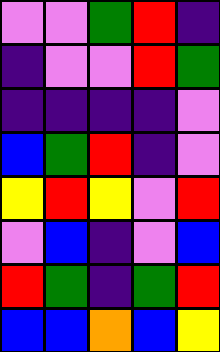[["violet", "violet", "green", "red", "indigo"], ["indigo", "violet", "violet", "red", "green"], ["indigo", "indigo", "indigo", "indigo", "violet"], ["blue", "green", "red", "indigo", "violet"], ["yellow", "red", "yellow", "violet", "red"], ["violet", "blue", "indigo", "violet", "blue"], ["red", "green", "indigo", "green", "red"], ["blue", "blue", "orange", "blue", "yellow"]]